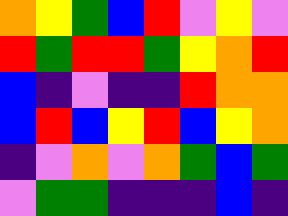[["orange", "yellow", "green", "blue", "red", "violet", "yellow", "violet"], ["red", "green", "red", "red", "green", "yellow", "orange", "red"], ["blue", "indigo", "violet", "indigo", "indigo", "red", "orange", "orange"], ["blue", "red", "blue", "yellow", "red", "blue", "yellow", "orange"], ["indigo", "violet", "orange", "violet", "orange", "green", "blue", "green"], ["violet", "green", "green", "indigo", "indigo", "indigo", "blue", "indigo"]]